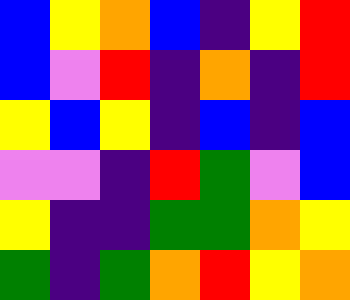[["blue", "yellow", "orange", "blue", "indigo", "yellow", "red"], ["blue", "violet", "red", "indigo", "orange", "indigo", "red"], ["yellow", "blue", "yellow", "indigo", "blue", "indigo", "blue"], ["violet", "violet", "indigo", "red", "green", "violet", "blue"], ["yellow", "indigo", "indigo", "green", "green", "orange", "yellow"], ["green", "indigo", "green", "orange", "red", "yellow", "orange"]]